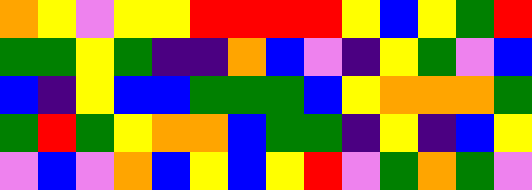[["orange", "yellow", "violet", "yellow", "yellow", "red", "red", "red", "red", "yellow", "blue", "yellow", "green", "red"], ["green", "green", "yellow", "green", "indigo", "indigo", "orange", "blue", "violet", "indigo", "yellow", "green", "violet", "blue"], ["blue", "indigo", "yellow", "blue", "blue", "green", "green", "green", "blue", "yellow", "orange", "orange", "orange", "green"], ["green", "red", "green", "yellow", "orange", "orange", "blue", "green", "green", "indigo", "yellow", "indigo", "blue", "yellow"], ["violet", "blue", "violet", "orange", "blue", "yellow", "blue", "yellow", "red", "violet", "green", "orange", "green", "violet"]]